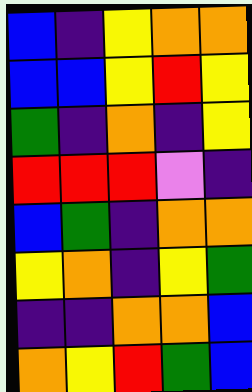[["blue", "indigo", "yellow", "orange", "orange"], ["blue", "blue", "yellow", "red", "yellow"], ["green", "indigo", "orange", "indigo", "yellow"], ["red", "red", "red", "violet", "indigo"], ["blue", "green", "indigo", "orange", "orange"], ["yellow", "orange", "indigo", "yellow", "green"], ["indigo", "indigo", "orange", "orange", "blue"], ["orange", "yellow", "red", "green", "blue"]]